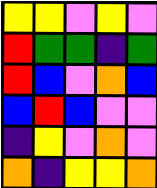[["yellow", "yellow", "violet", "yellow", "violet"], ["red", "green", "green", "indigo", "green"], ["red", "blue", "violet", "orange", "blue"], ["blue", "red", "blue", "violet", "violet"], ["indigo", "yellow", "violet", "orange", "violet"], ["orange", "indigo", "yellow", "yellow", "orange"]]